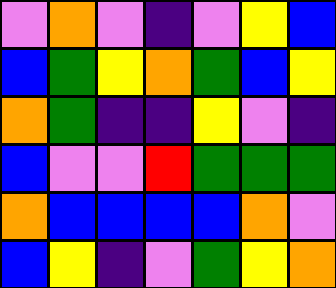[["violet", "orange", "violet", "indigo", "violet", "yellow", "blue"], ["blue", "green", "yellow", "orange", "green", "blue", "yellow"], ["orange", "green", "indigo", "indigo", "yellow", "violet", "indigo"], ["blue", "violet", "violet", "red", "green", "green", "green"], ["orange", "blue", "blue", "blue", "blue", "orange", "violet"], ["blue", "yellow", "indigo", "violet", "green", "yellow", "orange"]]